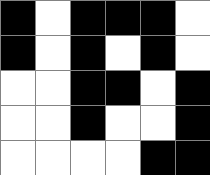[["black", "white", "black", "black", "black", "white"], ["black", "white", "black", "white", "black", "white"], ["white", "white", "black", "black", "white", "black"], ["white", "white", "black", "white", "white", "black"], ["white", "white", "white", "white", "black", "black"]]